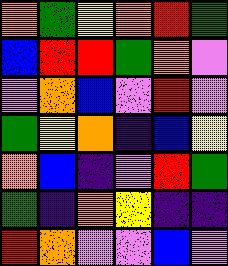[["orange", "green", "yellow", "orange", "red", "green"], ["blue", "red", "red", "green", "orange", "violet"], ["violet", "orange", "blue", "violet", "red", "violet"], ["green", "yellow", "orange", "indigo", "blue", "yellow"], ["orange", "blue", "indigo", "violet", "red", "green"], ["green", "indigo", "orange", "yellow", "indigo", "indigo"], ["red", "orange", "violet", "violet", "blue", "violet"]]